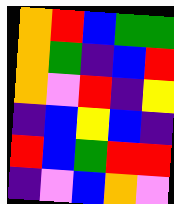[["orange", "red", "blue", "green", "green"], ["orange", "green", "indigo", "blue", "red"], ["orange", "violet", "red", "indigo", "yellow"], ["indigo", "blue", "yellow", "blue", "indigo"], ["red", "blue", "green", "red", "red"], ["indigo", "violet", "blue", "orange", "violet"]]